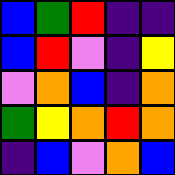[["blue", "green", "red", "indigo", "indigo"], ["blue", "red", "violet", "indigo", "yellow"], ["violet", "orange", "blue", "indigo", "orange"], ["green", "yellow", "orange", "red", "orange"], ["indigo", "blue", "violet", "orange", "blue"]]